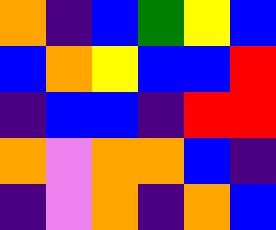[["orange", "indigo", "blue", "green", "yellow", "blue"], ["blue", "orange", "yellow", "blue", "blue", "red"], ["indigo", "blue", "blue", "indigo", "red", "red"], ["orange", "violet", "orange", "orange", "blue", "indigo"], ["indigo", "violet", "orange", "indigo", "orange", "blue"]]